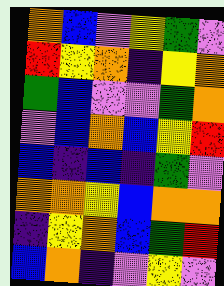[["orange", "blue", "violet", "yellow", "green", "violet"], ["red", "yellow", "orange", "indigo", "yellow", "orange"], ["green", "blue", "violet", "violet", "green", "orange"], ["violet", "blue", "orange", "blue", "yellow", "red"], ["blue", "indigo", "blue", "indigo", "green", "violet"], ["orange", "orange", "yellow", "blue", "orange", "orange"], ["indigo", "yellow", "orange", "blue", "green", "red"], ["blue", "orange", "indigo", "violet", "yellow", "violet"]]